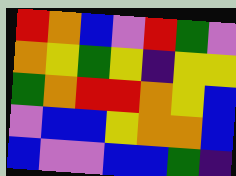[["red", "orange", "blue", "violet", "red", "green", "violet"], ["orange", "yellow", "green", "yellow", "indigo", "yellow", "yellow"], ["green", "orange", "red", "red", "orange", "yellow", "blue"], ["violet", "blue", "blue", "yellow", "orange", "orange", "blue"], ["blue", "violet", "violet", "blue", "blue", "green", "indigo"]]